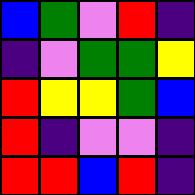[["blue", "green", "violet", "red", "indigo"], ["indigo", "violet", "green", "green", "yellow"], ["red", "yellow", "yellow", "green", "blue"], ["red", "indigo", "violet", "violet", "indigo"], ["red", "red", "blue", "red", "indigo"]]